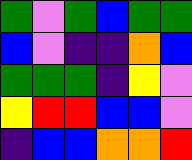[["green", "violet", "green", "blue", "green", "green"], ["blue", "violet", "indigo", "indigo", "orange", "blue"], ["green", "green", "green", "indigo", "yellow", "violet"], ["yellow", "red", "red", "blue", "blue", "violet"], ["indigo", "blue", "blue", "orange", "orange", "red"]]